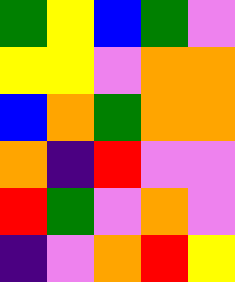[["green", "yellow", "blue", "green", "violet"], ["yellow", "yellow", "violet", "orange", "orange"], ["blue", "orange", "green", "orange", "orange"], ["orange", "indigo", "red", "violet", "violet"], ["red", "green", "violet", "orange", "violet"], ["indigo", "violet", "orange", "red", "yellow"]]